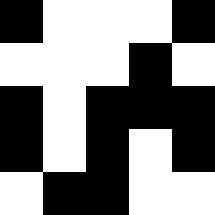[["black", "white", "white", "white", "black"], ["white", "white", "white", "black", "white"], ["black", "white", "black", "black", "black"], ["black", "white", "black", "white", "black"], ["white", "black", "black", "white", "white"]]